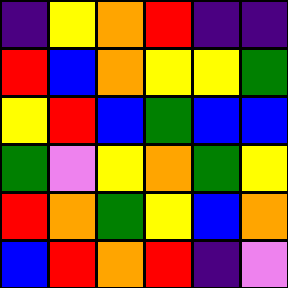[["indigo", "yellow", "orange", "red", "indigo", "indigo"], ["red", "blue", "orange", "yellow", "yellow", "green"], ["yellow", "red", "blue", "green", "blue", "blue"], ["green", "violet", "yellow", "orange", "green", "yellow"], ["red", "orange", "green", "yellow", "blue", "orange"], ["blue", "red", "orange", "red", "indigo", "violet"]]